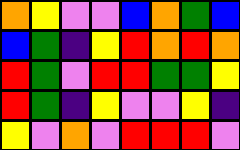[["orange", "yellow", "violet", "violet", "blue", "orange", "green", "blue"], ["blue", "green", "indigo", "yellow", "red", "orange", "red", "orange"], ["red", "green", "violet", "red", "red", "green", "green", "yellow"], ["red", "green", "indigo", "yellow", "violet", "violet", "yellow", "indigo"], ["yellow", "violet", "orange", "violet", "red", "red", "red", "violet"]]